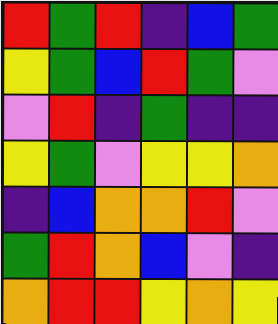[["red", "green", "red", "indigo", "blue", "green"], ["yellow", "green", "blue", "red", "green", "violet"], ["violet", "red", "indigo", "green", "indigo", "indigo"], ["yellow", "green", "violet", "yellow", "yellow", "orange"], ["indigo", "blue", "orange", "orange", "red", "violet"], ["green", "red", "orange", "blue", "violet", "indigo"], ["orange", "red", "red", "yellow", "orange", "yellow"]]